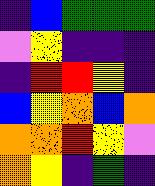[["indigo", "blue", "green", "green", "green"], ["violet", "yellow", "indigo", "indigo", "indigo"], ["indigo", "red", "red", "yellow", "indigo"], ["blue", "yellow", "orange", "blue", "orange"], ["orange", "orange", "red", "yellow", "violet"], ["orange", "yellow", "indigo", "green", "indigo"]]